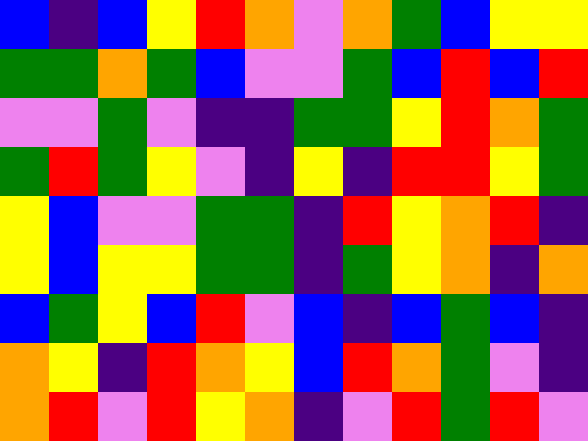[["blue", "indigo", "blue", "yellow", "red", "orange", "violet", "orange", "green", "blue", "yellow", "yellow"], ["green", "green", "orange", "green", "blue", "violet", "violet", "green", "blue", "red", "blue", "red"], ["violet", "violet", "green", "violet", "indigo", "indigo", "green", "green", "yellow", "red", "orange", "green"], ["green", "red", "green", "yellow", "violet", "indigo", "yellow", "indigo", "red", "red", "yellow", "green"], ["yellow", "blue", "violet", "violet", "green", "green", "indigo", "red", "yellow", "orange", "red", "indigo"], ["yellow", "blue", "yellow", "yellow", "green", "green", "indigo", "green", "yellow", "orange", "indigo", "orange"], ["blue", "green", "yellow", "blue", "red", "violet", "blue", "indigo", "blue", "green", "blue", "indigo"], ["orange", "yellow", "indigo", "red", "orange", "yellow", "blue", "red", "orange", "green", "violet", "indigo"], ["orange", "red", "violet", "red", "yellow", "orange", "indigo", "violet", "red", "green", "red", "violet"]]